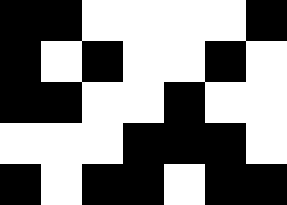[["black", "black", "white", "white", "white", "white", "black"], ["black", "white", "black", "white", "white", "black", "white"], ["black", "black", "white", "white", "black", "white", "white"], ["white", "white", "white", "black", "black", "black", "white"], ["black", "white", "black", "black", "white", "black", "black"]]